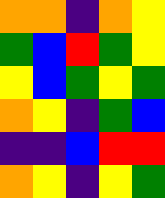[["orange", "orange", "indigo", "orange", "yellow"], ["green", "blue", "red", "green", "yellow"], ["yellow", "blue", "green", "yellow", "green"], ["orange", "yellow", "indigo", "green", "blue"], ["indigo", "indigo", "blue", "red", "red"], ["orange", "yellow", "indigo", "yellow", "green"]]